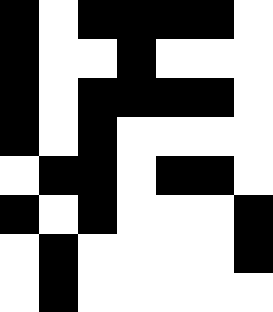[["black", "white", "black", "black", "black", "black", "white"], ["black", "white", "white", "black", "white", "white", "white"], ["black", "white", "black", "black", "black", "black", "white"], ["black", "white", "black", "white", "white", "white", "white"], ["white", "black", "black", "white", "black", "black", "white"], ["black", "white", "black", "white", "white", "white", "black"], ["white", "black", "white", "white", "white", "white", "black"], ["white", "black", "white", "white", "white", "white", "white"]]